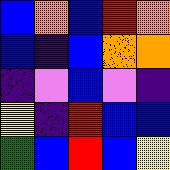[["blue", "orange", "blue", "red", "orange"], ["blue", "indigo", "blue", "orange", "orange"], ["indigo", "violet", "blue", "violet", "indigo"], ["yellow", "indigo", "red", "blue", "blue"], ["green", "blue", "red", "blue", "yellow"]]